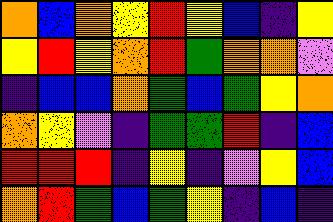[["orange", "blue", "orange", "yellow", "red", "yellow", "blue", "indigo", "yellow"], ["yellow", "red", "yellow", "orange", "red", "green", "orange", "orange", "violet"], ["indigo", "blue", "blue", "orange", "green", "blue", "green", "yellow", "orange"], ["orange", "yellow", "violet", "indigo", "green", "green", "red", "indigo", "blue"], ["red", "red", "red", "indigo", "yellow", "indigo", "violet", "yellow", "blue"], ["orange", "red", "green", "blue", "green", "yellow", "indigo", "blue", "indigo"]]